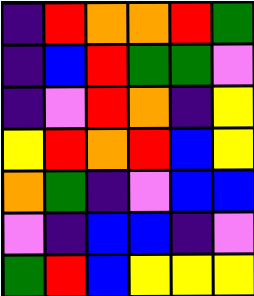[["indigo", "red", "orange", "orange", "red", "green"], ["indigo", "blue", "red", "green", "green", "violet"], ["indigo", "violet", "red", "orange", "indigo", "yellow"], ["yellow", "red", "orange", "red", "blue", "yellow"], ["orange", "green", "indigo", "violet", "blue", "blue"], ["violet", "indigo", "blue", "blue", "indigo", "violet"], ["green", "red", "blue", "yellow", "yellow", "yellow"]]